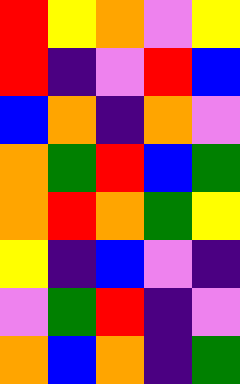[["red", "yellow", "orange", "violet", "yellow"], ["red", "indigo", "violet", "red", "blue"], ["blue", "orange", "indigo", "orange", "violet"], ["orange", "green", "red", "blue", "green"], ["orange", "red", "orange", "green", "yellow"], ["yellow", "indigo", "blue", "violet", "indigo"], ["violet", "green", "red", "indigo", "violet"], ["orange", "blue", "orange", "indigo", "green"]]